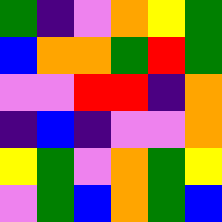[["green", "indigo", "violet", "orange", "yellow", "green"], ["blue", "orange", "orange", "green", "red", "green"], ["violet", "violet", "red", "red", "indigo", "orange"], ["indigo", "blue", "indigo", "violet", "violet", "orange"], ["yellow", "green", "violet", "orange", "green", "yellow"], ["violet", "green", "blue", "orange", "green", "blue"]]